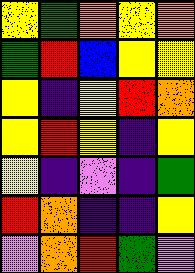[["yellow", "green", "orange", "yellow", "orange"], ["green", "red", "blue", "yellow", "yellow"], ["yellow", "indigo", "yellow", "red", "orange"], ["yellow", "red", "yellow", "indigo", "yellow"], ["yellow", "indigo", "violet", "indigo", "green"], ["red", "orange", "indigo", "indigo", "yellow"], ["violet", "orange", "red", "green", "violet"]]